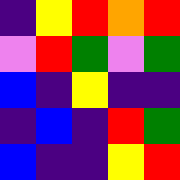[["indigo", "yellow", "red", "orange", "red"], ["violet", "red", "green", "violet", "green"], ["blue", "indigo", "yellow", "indigo", "indigo"], ["indigo", "blue", "indigo", "red", "green"], ["blue", "indigo", "indigo", "yellow", "red"]]